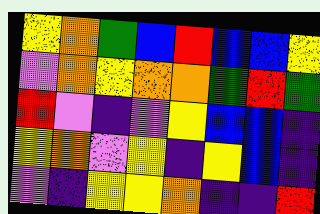[["yellow", "orange", "green", "blue", "red", "blue", "blue", "yellow"], ["violet", "orange", "yellow", "orange", "orange", "green", "red", "green"], ["red", "violet", "indigo", "violet", "yellow", "blue", "blue", "indigo"], ["yellow", "orange", "violet", "yellow", "indigo", "yellow", "blue", "indigo"], ["violet", "indigo", "yellow", "yellow", "orange", "indigo", "indigo", "red"]]